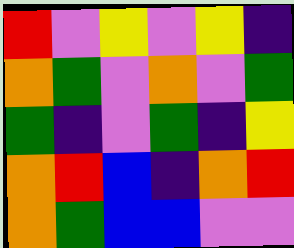[["red", "violet", "yellow", "violet", "yellow", "indigo"], ["orange", "green", "violet", "orange", "violet", "green"], ["green", "indigo", "violet", "green", "indigo", "yellow"], ["orange", "red", "blue", "indigo", "orange", "red"], ["orange", "green", "blue", "blue", "violet", "violet"]]